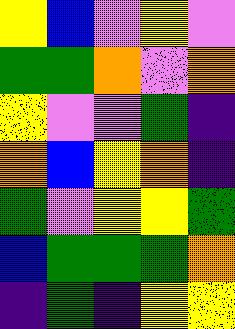[["yellow", "blue", "violet", "yellow", "violet"], ["green", "green", "orange", "violet", "orange"], ["yellow", "violet", "violet", "green", "indigo"], ["orange", "blue", "yellow", "orange", "indigo"], ["green", "violet", "yellow", "yellow", "green"], ["blue", "green", "green", "green", "orange"], ["indigo", "green", "indigo", "yellow", "yellow"]]